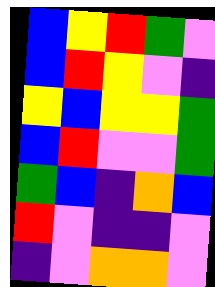[["blue", "yellow", "red", "green", "violet"], ["blue", "red", "yellow", "violet", "indigo"], ["yellow", "blue", "yellow", "yellow", "green"], ["blue", "red", "violet", "violet", "green"], ["green", "blue", "indigo", "orange", "blue"], ["red", "violet", "indigo", "indigo", "violet"], ["indigo", "violet", "orange", "orange", "violet"]]